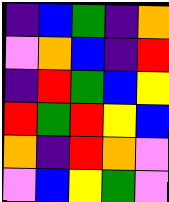[["indigo", "blue", "green", "indigo", "orange"], ["violet", "orange", "blue", "indigo", "red"], ["indigo", "red", "green", "blue", "yellow"], ["red", "green", "red", "yellow", "blue"], ["orange", "indigo", "red", "orange", "violet"], ["violet", "blue", "yellow", "green", "violet"]]